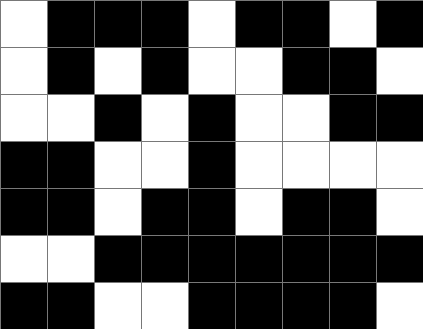[["white", "black", "black", "black", "white", "black", "black", "white", "black"], ["white", "black", "white", "black", "white", "white", "black", "black", "white"], ["white", "white", "black", "white", "black", "white", "white", "black", "black"], ["black", "black", "white", "white", "black", "white", "white", "white", "white"], ["black", "black", "white", "black", "black", "white", "black", "black", "white"], ["white", "white", "black", "black", "black", "black", "black", "black", "black"], ["black", "black", "white", "white", "black", "black", "black", "black", "white"]]